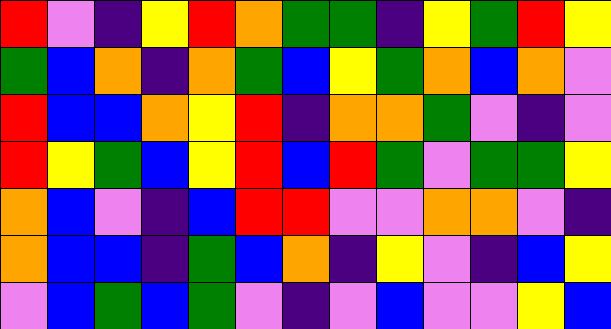[["red", "violet", "indigo", "yellow", "red", "orange", "green", "green", "indigo", "yellow", "green", "red", "yellow"], ["green", "blue", "orange", "indigo", "orange", "green", "blue", "yellow", "green", "orange", "blue", "orange", "violet"], ["red", "blue", "blue", "orange", "yellow", "red", "indigo", "orange", "orange", "green", "violet", "indigo", "violet"], ["red", "yellow", "green", "blue", "yellow", "red", "blue", "red", "green", "violet", "green", "green", "yellow"], ["orange", "blue", "violet", "indigo", "blue", "red", "red", "violet", "violet", "orange", "orange", "violet", "indigo"], ["orange", "blue", "blue", "indigo", "green", "blue", "orange", "indigo", "yellow", "violet", "indigo", "blue", "yellow"], ["violet", "blue", "green", "blue", "green", "violet", "indigo", "violet", "blue", "violet", "violet", "yellow", "blue"]]